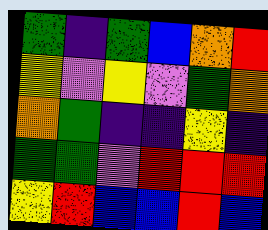[["green", "indigo", "green", "blue", "orange", "red"], ["yellow", "violet", "yellow", "violet", "green", "orange"], ["orange", "green", "indigo", "indigo", "yellow", "indigo"], ["green", "green", "violet", "red", "red", "red"], ["yellow", "red", "blue", "blue", "red", "blue"]]